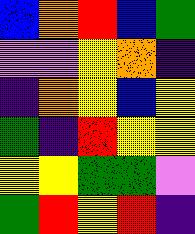[["blue", "orange", "red", "blue", "green"], ["violet", "violet", "yellow", "orange", "indigo"], ["indigo", "orange", "yellow", "blue", "yellow"], ["green", "indigo", "red", "yellow", "yellow"], ["yellow", "yellow", "green", "green", "violet"], ["green", "red", "yellow", "red", "indigo"]]